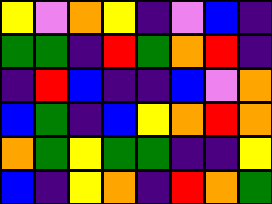[["yellow", "violet", "orange", "yellow", "indigo", "violet", "blue", "indigo"], ["green", "green", "indigo", "red", "green", "orange", "red", "indigo"], ["indigo", "red", "blue", "indigo", "indigo", "blue", "violet", "orange"], ["blue", "green", "indigo", "blue", "yellow", "orange", "red", "orange"], ["orange", "green", "yellow", "green", "green", "indigo", "indigo", "yellow"], ["blue", "indigo", "yellow", "orange", "indigo", "red", "orange", "green"]]